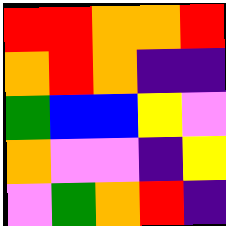[["red", "red", "orange", "orange", "red"], ["orange", "red", "orange", "indigo", "indigo"], ["green", "blue", "blue", "yellow", "violet"], ["orange", "violet", "violet", "indigo", "yellow"], ["violet", "green", "orange", "red", "indigo"]]